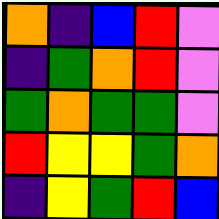[["orange", "indigo", "blue", "red", "violet"], ["indigo", "green", "orange", "red", "violet"], ["green", "orange", "green", "green", "violet"], ["red", "yellow", "yellow", "green", "orange"], ["indigo", "yellow", "green", "red", "blue"]]